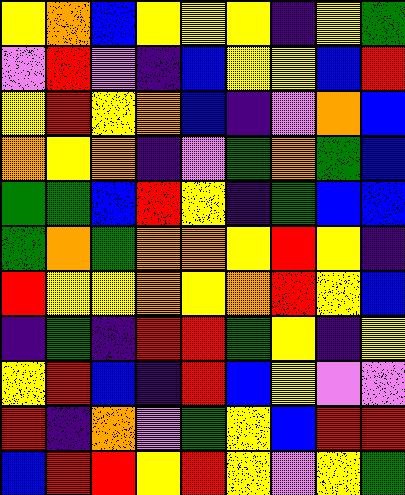[["yellow", "orange", "blue", "yellow", "yellow", "yellow", "indigo", "yellow", "green"], ["violet", "red", "violet", "indigo", "blue", "yellow", "yellow", "blue", "red"], ["yellow", "red", "yellow", "orange", "blue", "indigo", "violet", "orange", "blue"], ["orange", "yellow", "orange", "indigo", "violet", "green", "orange", "green", "blue"], ["green", "green", "blue", "red", "yellow", "indigo", "green", "blue", "blue"], ["green", "orange", "green", "orange", "orange", "yellow", "red", "yellow", "indigo"], ["red", "yellow", "yellow", "orange", "yellow", "orange", "red", "yellow", "blue"], ["indigo", "green", "indigo", "red", "red", "green", "yellow", "indigo", "yellow"], ["yellow", "red", "blue", "indigo", "red", "blue", "yellow", "violet", "violet"], ["red", "indigo", "orange", "violet", "green", "yellow", "blue", "red", "red"], ["blue", "red", "red", "yellow", "red", "yellow", "violet", "yellow", "green"]]